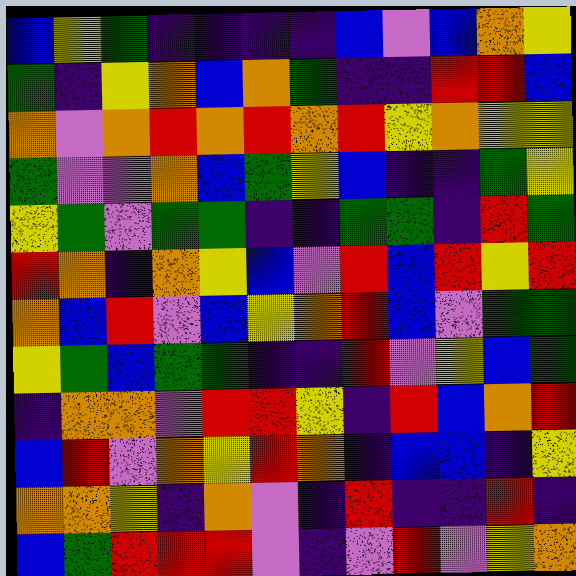[["blue", "yellow", "green", "indigo", "indigo", "indigo", "indigo", "blue", "violet", "blue", "orange", "yellow"], ["green", "indigo", "yellow", "orange", "blue", "orange", "green", "indigo", "indigo", "red", "red", "blue"], ["orange", "violet", "orange", "red", "orange", "red", "orange", "red", "yellow", "orange", "yellow", "yellow"], ["green", "violet", "violet", "orange", "blue", "green", "yellow", "blue", "indigo", "indigo", "green", "yellow"], ["yellow", "green", "violet", "green", "green", "indigo", "indigo", "green", "green", "indigo", "red", "green"], ["red", "orange", "indigo", "orange", "yellow", "blue", "violet", "red", "blue", "red", "yellow", "red"], ["orange", "blue", "red", "violet", "blue", "yellow", "orange", "red", "blue", "violet", "green", "green"], ["yellow", "green", "blue", "green", "green", "indigo", "indigo", "red", "violet", "yellow", "blue", "green"], ["indigo", "orange", "orange", "violet", "red", "red", "yellow", "indigo", "red", "blue", "orange", "red"], ["blue", "red", "violet", "orange", "yellow", "red", "orange", "indigo", "blue", "blue", "indigo", "yellow"], ["orange", "orange", "yellow", "indigo", "orange", "violet", "indigo", "red", "indigo", "indigo", "red", "indigo"], ["blue", "green", "red", "red", "red", "violet", "indigo", "violet", "red", "violet", "yellow", "orange"]]